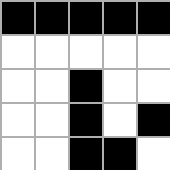[["black", "black", "black", "black", "black"], ["white", "white", "white", "white", "white"], ["white", "white", "black", "white", "white"], ["white", "white", "black", "white", "black"], ["white", "white", "black", "black", "white"]]